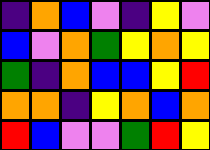[["indigo", "orange", "blue", "violet", "indigo", "yellow", "violet"], ["blue", "violet", "orange", "green", "yellow", "orange", "yellow"], ["green", "indigo", "orange", "blue", "blue", "yellow", "red"], ["orange", "orange", "indigo", "yellow", "orange", "blue", "orange"], ["red", "blue", "violet", "violet", "green", "red", "yellow"]]